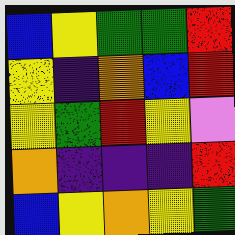[["blue", "yellow", "green", "green", "red"], ["yellow", "indigo", "orange", "blue", "red"], ["yellow", "green", "red", "yellow", "violet"], ["orange", "indigo", "indigo", "indigo", "red"], ["blue", "yellow", "orange", "yellow", "green"]]